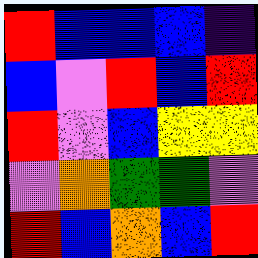[["red", "blue", "blue", "blue", "indigo"], ["blue", "violet", "red", "blue", "red"], ["red", "violet", "blue", "yellow", "yellow"], ["violet", "orange", "green", "green", "violet"], ["red", "blue", "orange", "blue", "red"]]